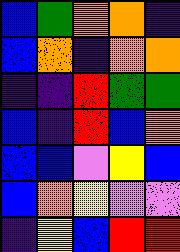[["blue", "green", "orange", "orange", "indigo"], ["blue", "orange", "indigo", "orange", "orange"], ["indigo", "indigo", "red", "green", "green"], ["blue", "indigo", "red", "blue", "orange"], ["blue", "blue", "violet", "yellow", "blue"], ["blue", "orange", "yellow", "violet", "violet"], ["indigo", "yellow", "blue", "red", "red"]]